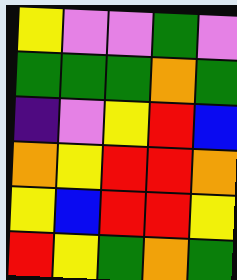[["yellow", "violet", "violet", "green", "violet"], ["green", "green", "green", "orange", "green"], ["indigo", "violet", "yellow", "red", "blue"], ["orange", "yellow", "red", "red", "orange"], ["yellow", "blue", "red", "red", "yellow"], ["red", "yellow", "green", "orange", "green"]]